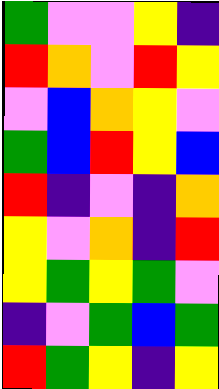[["green", "violet", "violet", "yellow", "indigo"], ["red", "orange", "violet", "red", "yellow"], ["violet", "blue", "orange", "yellow", "violet"], ["green", "blue", "red", "yellow", "blue"], ["red", "indigo", "violet", "indigo", "orange"], ["yellow", "violet", "orange", "indigo", "red"], ["yellow", "green", "yellow", "green", "violet"], ["indigo", "violet", "green", "blue", "green"], ["red", "green", "yellow", "indigo", "yellow"]]